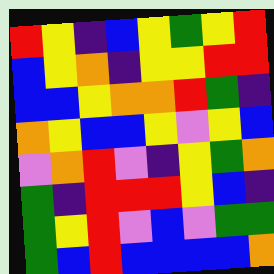[["red", "yellow", "indigo", "blue", "yellow", "green", "yellow", "red"], ["blue", "yellow", "orange", "indigo", "yellow", "yellow", "red", "red"], ["blue", "blue", "yellow", "orange", "orange", "red", "green", "indigo"], ["orange", "yellow", "blue", "blue", "yellow", "violet", "yellow", "blue"], ["violet", "orange", "red", "violet", "indigo", "yellow", "green", "orange"], ["green", "indigo", "red", "red", "red", "yellow", "blue", "indigo"], ["green", "yellow", "red", "violet", "blue", "violet", "green", "green"], ["green", "blue", "red", "blue", "blue", "blue", "blue", "orange"]]